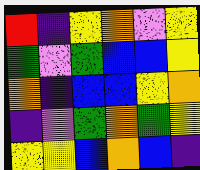[["red", "indigo", "yellow", "orange", "violet", "yellow"], ["green", "violet", "green", "blue", "blue", "yellow"], ["orange", "indigo", "blue", "blue", "yellow", "orange"], ["indigo", "violet", "green", "orange", "green", "yellow"], ["yellow", "yellow", "blue", "orange", "blue", "indigo"]]